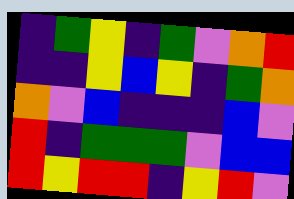[["indigo", "green", "yellow", "indigo", "green", "violet", "orange", "red"], ["indigo", "indigo", "yellow", "blue", "yellow", "indigo", "green", "orange"], ["orange", "violet", "blue", "indigo", "indigo", "indigo", "blue", "violet"], ["red", "indigo", "green", "green", "green", "violet", "blue", "blue"], ["red", "yellow", "red", "red", "indigo", "yellow", "red", "violet"]]